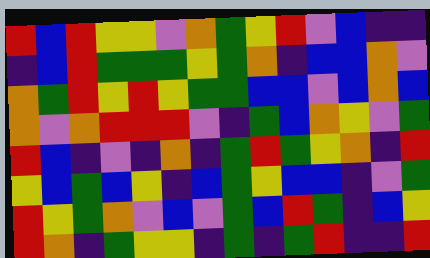[["red", "blue", "red", "yellow", "yellow", "violet", "orange", "green", "yellow", "red", "violet", "blue", "indigo", "indigo"], ["indigo", "blue", "red", "green", "green", "green", "yellow", "green", "orange", "indigo", "blue", "blue", "orange", "violet"], ["orange", "green", "red", "yellow", "red", "yellow", "green", "green", "blue", "blue", "violet", "blue", "orange", "blue"], ["orange", "violet", "orange", "red", "red", "red", "violet", "indigo", "green", "blue", "orange", "yellow", "violet", "green"], ["red", "blue", "indigo", "violet", "indigo", "orange", "indigo", "green", "red", "green", "yellow", "orange", "indigo", "red"], ["yellow", "blue", "green", "blue", "yellow", "indigo", "blue", "green", "yellow", "blue", "blue", "indigo", "violet", "green"], ["red", "yellow", "green", "orange", "violet", "blue", "violet", "green", "blue", "red", "green", "indigo", "blue", "yellow"], ["red", "orange", "indigo", "green", "yellow", "yellow", "indigo", "green", "indigo", "green", "red", "indigo", "indigo", "red"]]